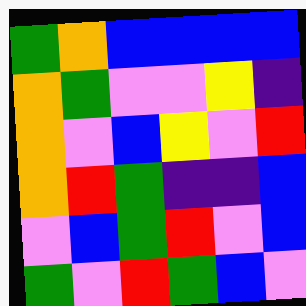[["green", "orange", "blue", "blue", "blue", "blue"], ["orange", "green", "violet", "violet", "yellow", "indigo"], ["orange", "violet", "blue", "yellow", "violet", "red"], ["orange", "red", "green", "indigo", "indigo", "blue"], ["violet", "blue", "green", "red", "violet", "blue"], ["green", "violet", "red", "green", "blue", "violet"]]